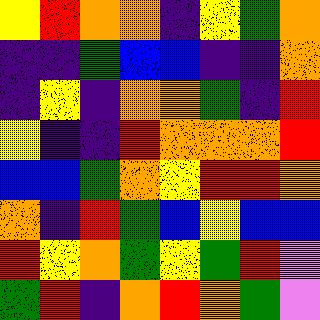[["yellow", "red", "orange", "orange", "indigo", "yellow", "green", "orange"], ["indigo", "indigo", "green", "blue", "blue", "indigo", "indigo", "orange"], ["indigo", "yellow", "indigo", "orange", "orange", "green", "indigo", "red"], ["yellow", "indigo", "indigo", "red", "orange", "orange", "orange", "red"], ["blue", "blue", "green", "orange", "yellow", "red", "red", "orange"], ["orange", "indigo", "red", "green", "blue", "yellow", "blue", "blue"], ["red", "yellow", "orange", "green", "yellow", "green", "red", "violet"], ["green", "red", "indigo", "orange", "red", "orange", "green", "violet"]]